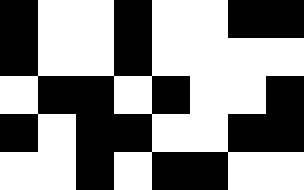[["black", "white", "white", "black", "white", "white", "black", "black"], ["black", "white", "white", "black", "white", "white", "white", "white"], ["white", "black", "black", "white", "black", "white", "white", "black"], ["black", "white", "black", "black", "white", "white", "black", "black"], ["white", "white", "black", "white", "black", "black", "white", "white"]]